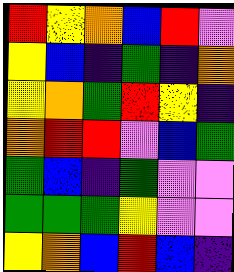[["red", "yellow", "orange", "blue", "red", "violet"], ["yellow", "blue", "indigo", "green", "indigo", "orange"], ["yellow", "orange", "green", "red", "yellow", "indigo"], ["orange", "red", "red", "violet", "blue", "green"], ["green", "blue", "indigo", "green", "violet", "violet"], ["green", "green", "green", "yellow", "violet", "violet"], ["yellow", "orange", "blue", "red", "blue", "indigo"]]